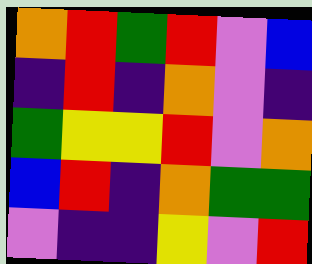[["orange", "red", "green", "red", "violet", "blue"], ["indigo", "red", "indigo", "orange", "violet", "indigo"], ["green", "yellow", "yellow", "red", "violet", "orange"], ["blue", "red", "indigo", "orange", "green", "green"], ["violet", "indigo", "indigo", "yellow", "violet", "red"]]